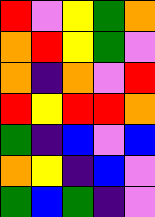[["red", "violet", "yellow", "green", "orange"], ["orange", "red", "yellow", "green", "violet"], ["orange", "indigo", "orange", "violet", "red"], ["red", "yellow", "red", "red", "orange"], ["green", "indigo", "blue", "violet", "blue"], ["orange", "yellow", "indigo", "blue", "violet"], ["green", "blue", "green", "indigo", "violet"]]